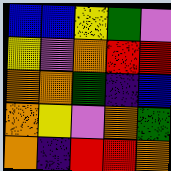[["blue", "blue", "yellow", "green", "violet"], ["yellow", "violet", "orange", "red", "red"], ["orange", "orange", "green", "indigo", "blue"], ["orange", "yellow", "violet", "orange", "green"], ["orange", "indigo", "red", "red", "orange"]]